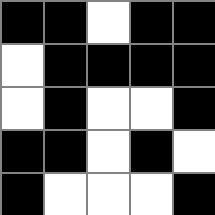[["black", "black", "white", "black", "black"], ["white", "black", "black", "black", "black"], ["white", "black", "white", "white", "black"], ["black", "black", "white", "black", "white"], ["black", "white", "white", "white", "black"]]